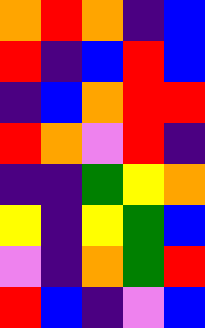[["orange", "red", "orange", "indigo", "blue"], ["red", "indigo", "blue", "red", "blue"], ["indigo", "blue", "orange", "red", "red"], ["red", "orange", "violet", "red", "indigo"], ["indigo", "indigo", "green", "yellow", "orange"], ["yellow", "indigo", "yellow", "green", "blue"], ["violet", "indigo", "orange", "green", "red"], ["red", "blue", "indigo", "violet", "blue"]]